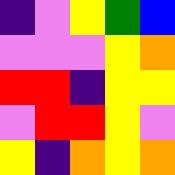[["indigo", "violet", "yellow", "green", "blue"], ["violet", "violet", "violet", "yellow", "orange"], ["red", "red", "indigo", "yellow", "yellow"], ["violet", "red", "red", "yellow", "violet"], ["yellow", "indigo", "orange", "yellow", "orange"]]